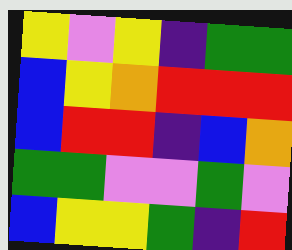[["yellow", "violet", "yellow", "indigo", "green", "green"], ["blue", "yellow", "orange", "red", "red", "red"], ["blue", "red", "red", "indigo", "blue", "orange"], ["green", "green", "violet", "violet", "green", "violet"], ["blue", "yellow", "yellow", "green", "indigo", "red"]]